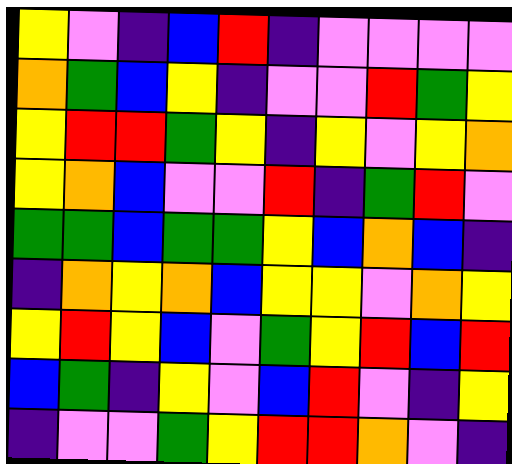[["yellow", "violet", "indigo", "blue", "red", "indigo", "violet", "violet", "violet", "violet"], ["orange", "green", "blue", "yellow", "indigo", "violet", "violet", "red", "green", "yellow"], ["yellow", "red", "red", "green", "yellow", "indigo", "yellow", "violet", "yellow", "orange"], ["yellow", "orange", "blue", "violet", "violet", "red", "indigo", "green", "red", "violet"], ["green", "green", "blue", "green", "green", "yellow", "blue", "orange", "blue", "indigo"], ["indigo", "orange", "yellow", "orange", "blue", "yellow", "yellow", "violet", "orange", "yellow"], ["yellow", "red", "yellow", "blue", "violet", "green", "yellow", "red", "blue", "red"], ["blue", "green", "indigo", "yellow", "violet", "blue", "red", "violet", "indigo", "yellow"], ["indigo", "violet", "violet", "green", "yellow", "red", "red", "orange", "violet", "indigo"]]